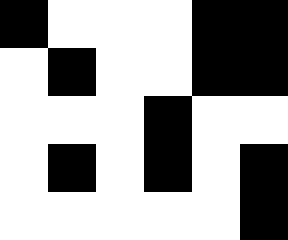[["black", "white", "white", "white", "black", "black"], ["white", "black", "white", "white", "black", "black"], ["white", "white", "white", "black", "white", "white"], ["white", "black", "white", "black", "white", "black"], ["white", "white", "white", "white", "white", "black"]]